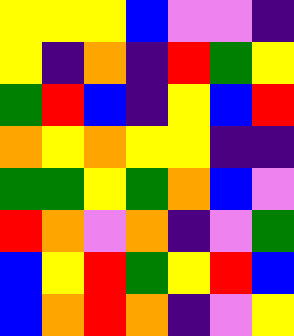[["yellow", "yellow", "yellow", "blue", "violet", "violet", "indigo"], ["yellow", "indigo", "orange", "indigo", "red", "green", "yellow"], ["green", "red", "blue", "indigo", "yellow", "blue", "red"], ["orange", "yellow", "orange", "yellow", "yellow", "indigo", "indigo"], ["green", "green", "yellow", "green", "orange", "blue", "violet"], ["red", "orange", "violet", "orange", "indigo", "violet", "green"], ["blue", "yellow", "red", "green", "yellow", "red", "blue"], ["blue", "orange", "red", "orange", "indigo", "violet", "yellow"]]